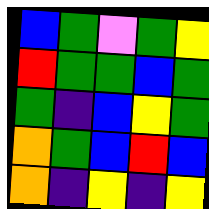[["blue", "green", "violet", "green", "yellow"], ["red", "green", "green", "blue", "green"], ["green", "indigo", "blue", "yellow", "green"], ["orange", "green", "blue", "red", "blue"], ["orange", "indigo", "yellow", "indigo", "yellow"]]